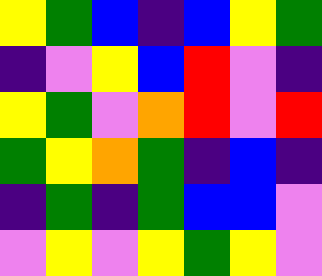[["yellow", "green", "blue", "indigo", "blue", "yellow", "green"], ["indigo", "violet", "yellow", "blue", "red", "violet", "indigo"], ["yellow", "green", "violet", "orange", "red", "violet", "red"], ["green", "yellow", "orange", "green", "indigo", "blue", "indigo"], ["indigo", "green", "indigo", "green", "blue", "blue", "violet"], ["violet", "yellow", "violet", "yellow", "green", "yellow", "violet"]]